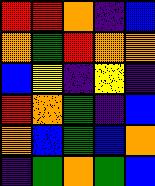[["red", "red", "orange", "indigo", "blue"], ["orange", "green", "red", "orange", "orange"], ["blue", "yellow", "indigo", "yellow", "indigo"], ["red", "orange", "green", "indigo", "blue"], ["orange", "blue", "green", "blue", "orange"], ["indigo", "green", "orange", "green", "blue"]]